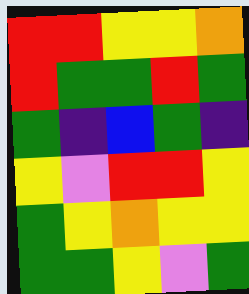[["red", "red", "yellow", "yellow", "orange"], ["red", "green", "green", "red", "green"], ["green", "indigo", "blue", "green", "indigo"], ["yellow", "violet", "red", "red", "yellow"], ["green", "yellow", "orange", "yellow", "yellow"], ["green", "green", "yellow", "violet", "green"]]